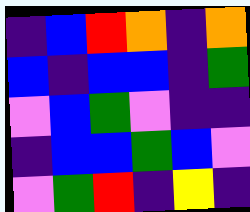[["indigo", "blue", "red", "orange", "indigo", "orange"], ["blue", "indigo", "blue", "blue", "indigo", "green"], ["violet", "blue", "green", "violet", "indigo", "indigo"], ["indigo", "blue", "blue", "green", "blue", "violet"], ["violet", "green", "red", "indigo", "yellow", "indigo"]]